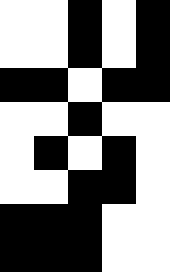[["white", "white", "black", "white", "black"], ["white", "white", "black", "white", "black"], ["black", "black", "white", "black", "black"], ["white", "white", "black", "white", "white"], ["white", "black", "white", "black", "white"], ["white", "white", "black", "black", "white"], ["black", "black", "black", "white", "white"], ["black", "black", "black", "white", "white"]]